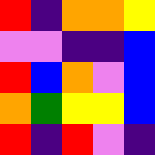[["red", "indigo", "orange", "orange", "yellow"], ["violet", "violet", "indigo", "indigo", "blue"], ["red", "blue", "orange", "violet", "blue"], ["orange", "green", "yellow", "yellow", "blue"], ["red", "indigo", "red", "violet", "indigo"]]